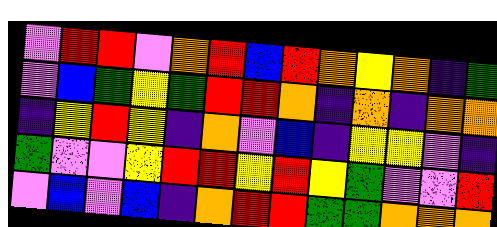[["violet", "red", "red", "violet", "orange", "red", "blue", "red", "orange", "yellow", "orange", "indigo", "green"], ["violet", "blue", "green", "yellow", "green", "red", "red", "orange", "indigo", "orange", "indigo", "orange", "orange"], ["indigo", "yellow", "red", "yellow", "indigo", "orange", "violet", "blue", "indigo", "yellow", "yellow", "violet", "indigo"], ["green", "violet", "violet", "yellow", "red", "red", "yellow", "red", "yellow", "green", "violet", "violet", "red"], ["violet", "blue", "violet", "blue", "indigo", "orange", "red", "red", "green", "green", "orange", "orange", "orange"]]